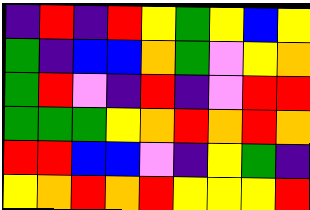[["indigo", "red", "indigo", "red", "yellow", "green", "yellow", "blue", "yellow"], ["green", "indigo", "blue", "blue", "orange", "green", "violet", "yellow", "orange"], ["green", "red", "violet", "indigo", "red", "indigo", "violet", "red", "red"], ["green", "green", "green", "yellow", "orange", "red", "orange", "red", "orange"], ["red", "red", "blue", "blue", "violet", "indigo", "yellow", "green", "indigo"], ["yellow", "orange", "red", "orange", "red", "yellow", "yellow", "yellow", "red"]]